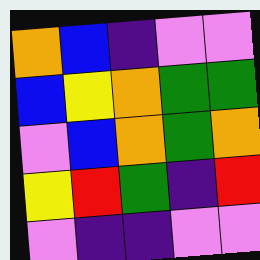[["orange", "blue", "indigo", "violet", "violet"], ["blue", "yellow", "orange", "green", "green"], ["violet", "blue", "orange", "green", "orange"], ["yellow", "red", "green", "indigo", "red"], ["violet", "indigo", "indigo", "violet", "violet"]]